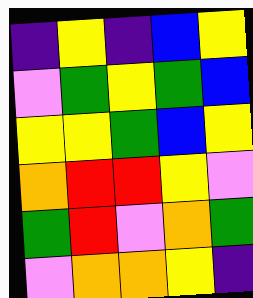[["indigo", "yellow", "indigo", "blue", "yellow"], ["violet", "green", "yellow", "green", "blue"], ["yellow", "yellow", "green", "blue", "yellow"], ["orange", "red", "red", "yellow", "violet"], ["green", "red", "violet", "orange", "green"], ["violet", "orange", "orange", "yellow", "indigo"]]